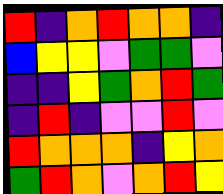[["red", "indigo", "orange", "red", "orange", "orange", "indigo"], ["blue", "yellow", "yellow", "violet", "green", "green", "violet"], ["indigo", "indigo", "yellow", "green", "orange", "red", "green"], ["indigo", "red", "indigo", "violet", "violet", "red", "violet"], ["red", "orange", "orange", "orange", "indigo", "yellow", "orange"], ["green", "red", "orange", "violet", "orange", "red", "yellow"]]